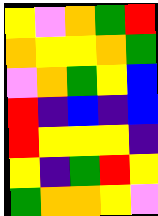[["yellow", "violet", "orange", "green", "red"], ["orange", "yellow", "yellow", "orange", "green"], ["violet", "orange", "green", "yellow", "blue"], ["red", "indigo", "blue", "indigo", "blue"], ["red", "yellow", "yellow", "yellow", "indigo"], ["yellow", "indigo", "green", "red", "yellow"], ["green", "orange", "orange", "yellow", "violet"]]